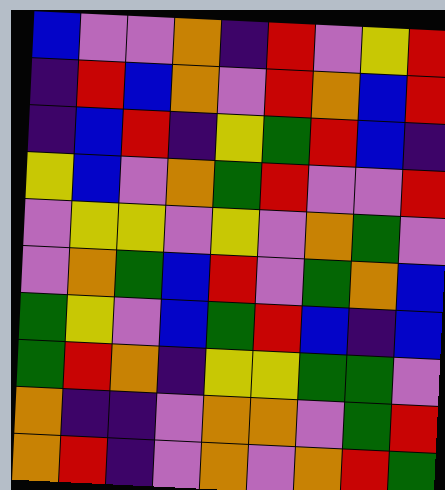[["blue", "violet", "violet", "orange", "indigo", "red", "violet", "yellow", "red"], ["indigo", "red", "blue", "orange", "violet", "red", "orange", "blue", "red"], ["indigo", "blue", "red", "indigo", "yellow", "green", "red", "blue", "indigo"], ["yellow", "blue", "violet", "orange", "green", "red", "violet", "violet", "red"], ["violet", "yellow", "yellow", "violet", "yellow", "violet", "orange", "green", "violet"], ["violet", "orange", "green", "blue", "red", "violet", "green", "orange", "blue"], ["green", "yellow", "violet", "blue", "green", "red", "blue", "indigo", "blue"], ["green", "red", "orange", "indigo", "yellow", "yellow", "green", "green", "violet"], ["orange", "indigo", "indigo", "violet", "orange", "orange", "violet", "green", "red"], ["orange", "red", "indigo", "violet", "orange", "violet", "orange", "red", "green"]]